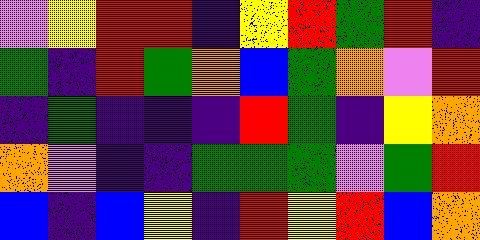[["violet", "yellow", "red", "red", "indigo", "yellow", "red", "green", "red", "indigo"], ["green", "indigo", "red", "green", "orange", "blue", "green", "orange", "violet", "red"], ["indigo", "green", "indigo", "indigo", "indigo", "red", "green", "indigo", "yellow", "orange"], ["orange", "violet", "indigo", "indigo", "green", "green", "green", "violet", "green", "red"], ["blue", "indigo", "blue", "yellow", "indigo", "red", "yellow", "red", "blue", "orange"]]